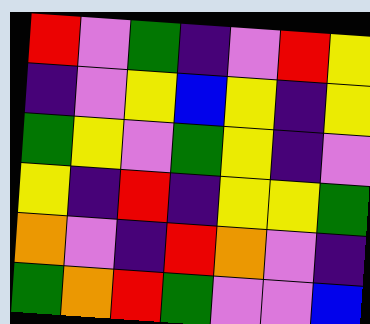[["red", "violet", "green", "indigo", "violet", "red", "yellow"], ["indigo", "violet", "yellow", "blue", "yellow", "indigo", "yellow"], ["green", "yellow", "violet", "green", "yellow", "indigo", "violet"], ["yellow", "indigo", "red", "indigo", "yellow", "yellow", "green"], ["orange", "violet", "indigo", "red", "orange", "violet", "indigo"], ["green", "orange", "red", "green", "violet", "violet", "blue"]]